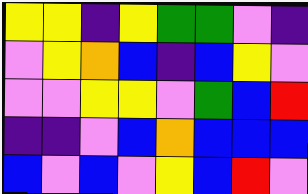[["yellow", "yellow", "indigo", "yellow", "green", "green", "violet", "indigo"], ["violet", "yellow", "orange", "blue", "indigo", "blue", "yellow", "violet"], ["violet", "violet", "yellow", "yellow", "violet", "green", "blue", "red"], ["indigo", "indigo", "violet", "blue", "orange", "blue", "blue", "blue"], ["blue", "violet", "blue", "violet", "yellow", "blue", "red", "violet"]]